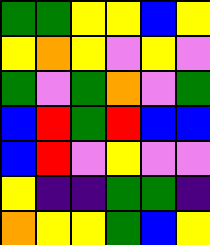[["green", "green", "yellow", "yellow", "blue", "yellow"], ["yellow", "orange", "yellow", "violet", "yellow", "violet"], ["green", "violet", "green", "orange", "violet", "green"], ["blue", "red", "green", "red", "blue", "blue"], ["blue", "red", "violet", "yellow", "violet", "violet"], ["yellow", "indigo", "indigo", "green", "green", "indigo"], ["orange", "yellow", "yellow", "green", "blue", "yellow"]]